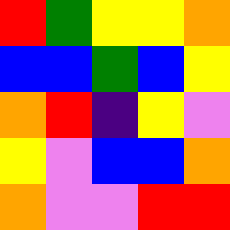[["red", "green", "yellow", "yellow", "orange"], ["blue", "blue", "green", "blue", "yellow"], ["orange", "red", "indigo", "yellow", "violet"], ["yellow", "violet", "blue", "blue", "orange"], ["orange", "violet", "violet", "red", "red"]]